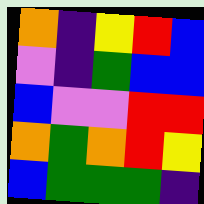[["orange", "indigo", "yellow", "red", "blue"], ["violet", "indigo", "green", "blue", "blue"], ["blue", "violet", "violet", "red", "red"], ["orange", "green", "orange", "red", "yellow"], ["blue", "green", "green", "green", "indigo"]]